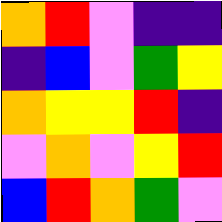[["orange", "red", "violet", "indigo", "indigo"], ["indigo", "blue", "violet", "green", "yellow"], ["orange", "yellow", "yellow", "red", "indigo"], ["violet", "orange", "violet", "yellow", "red"], ["blue", "red", "orange", "green", "violet"]]